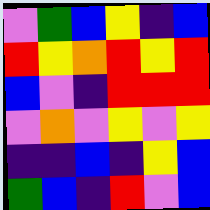[["violet", "green", "blue", "yellow", "indigo", "blue"], ["red", "yellow", "orange", "red", "yellow", "red"], ["blue", "violet", "indigo", "red", "red", "red"], ["violet", "orange", "violet", "yellow", "violet", "yellow"], ["indigo", "indigo", "blue", "indigo", "yellow", "blue"], ["green", "blue", "indigo", "red", "violet", "blue"]]